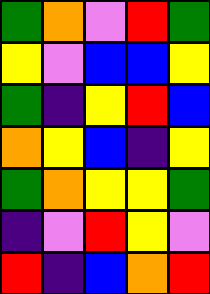[["green", "orange", "violet", "red", "green"], ["yellow", "violet", "blue", "blue", "yellow"], ["green", "indigo", "yellow", "red", "blue"], ["orange", "yellow", "blue", "indigo", "yellow"], ["green", "orange", "yellow", "yellow", "green"], ["indigo", "violet", "red", "yellow", "violet"], ["red", "indigo", "blue", "orange", "red"]]